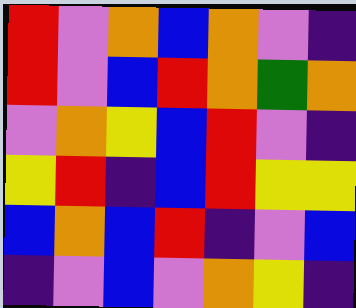[["red", "violet", "orange", "blue", "orange", "violet", "indigo"], ["red", "violet", "blue", "red", "orange", "green", "orange"], ["violet", "orange", "yellow", "blue", "red", "violet", "indigo"], ["yellow", "red", "indigo", "blue", "red", "yellow", "yellow"], ["blue", "orange", "blue", "red", "indigo", "violet", "blue"], ["indigo", "violet", "blue", "violet", "orange", "yellow", "indigo"]]